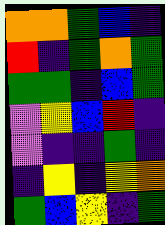[["orange", "orange", "green", "blue", "indigo"], ["red", "indigo", "green", "orange", "green"], ["green", "green", "indigo", "blue", "green"], ["violet", "yellow", "blue", "red", "indigo"], ["violet", "indigo", "indigo", "green", "indigo"], ["indigo", "yellow", "indigo", "yellow", "orange"], ["green", "blue", "yellow", "indigo", "green"]]